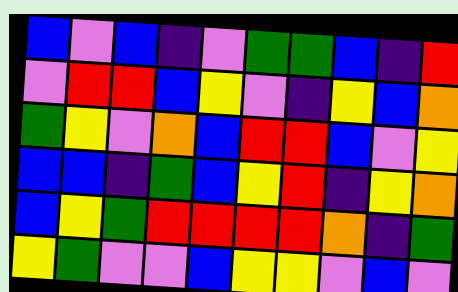[["blue", "violet", "blue", "indigo", "violet", "green", "green", "blue", "indigo", "red"], ["violet", "red", "red", "blue", "yellow", "violet", "indigo", "yellow", "blue", "orange"], ["green", "yellow", "violet", "orange", "blue", "red", "red", "blue", "violet", "yellow"], ["blue", "blue", "indigo", "green", "blue", "yellow", "red", "indigo", "yellow", "orange"], ["blue", "yellow", "green", "red", "red", "red", "red", "orange", "indigo", "green"], ["yellow", "green", "violet", "violet", "blue", "yellow", "yellow", "violet", "blue", "violet"]]